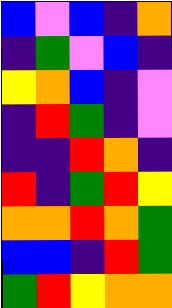[["blue", "violet", "blue", "indigo", "orange"], ["indigo", "green", "violet", "blue", "indigo"], ["yellow", "orange", "blue", "indigo", "violet"], ["indigo", "red", "green", "indigo", "violet"], ["indigo", "indigo", "red", "orange", "indigo"], ["red", "indigo", "green", "red", "yellow"], ["orange", "orange", "red", "orange", "green"], ["blue", "blue", "indigo", "red", "green"], ["green", "red", "yellow", "orange", "orange"]]